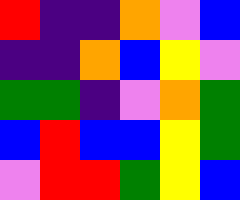[["red", "indigo", "indigo", "orange", "violet", "blue"], ["indigo", "indigo", "orange", "blue", "yellow", "violet"], ["green", "green", "indigo", "violet", "orange", "green"], ["blue", "red", "blue", "blue", "yellow", "green"], ["violet", "red", "red", "green", "yellow", "blue"]]